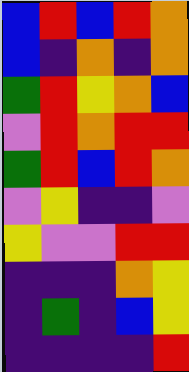[["blue", "red", "blue", "red", "orange"], ["blue", "indigo", "orange", "indigo", "orange"], ["green", "red", "yellow", "orange", "blue"], ["violet", "red", "orange", "red", "red"], ["green", "red", "blue", "red", "orange"], ["violet", "yellow", "indigo", "indigo", "violet"], ["yellow", "violet", "violet", "red", "red"], ["indigo", "indigo", "indigo", "orange", "yellow"], ["indigo", "green", "indigo", "blue", "yellow"], ["indigo", "indigo", "indigo", "indigo", "red"]]